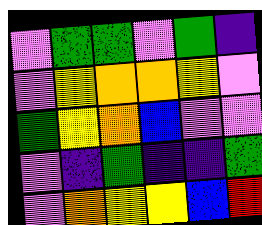[["violet", "green", "green", "violet", "green", "indigo"], ["violet", "yellow", "orange", "orange", "yellow", "violet"], ["green", "yellow", "orange", "blue", "violet", "violet"], ["violet", "indigo", "green", "indigo", "indigo", "green"], ["violet", "orange", "yellow", "yellow", "blue", "red"]]